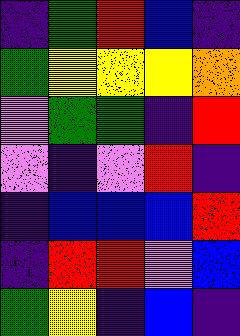[["indigo", "green", "red", "blue", "indigo"], ["green", "yellow", "yellow", "yellow", "orange"], ["violet", "green", "green", "indigo", "red"], ["violet", "indigo", "violet", "red", "indigo"], ["indigo", "blue", "blue", "blue", "red"], ["indigo", "red", "red", "violet", "blue"], ["green", "yellow", "indigo", "blue", "indigo"]]